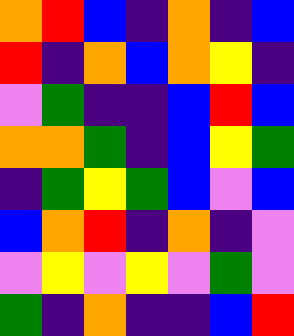[["orange", "red", "blue", "indigo", "orange", "indigo", "blue"], ["red", "indigo", "orange", "blue", "orange", "yellow", "indigo"], ["violet", "green", "indigo", "indigo", "blue", "red", "blue"], ["orange", "orange", "green", "indigo", "blue", "yellow", "green"], ["indigo", "green", "yellow", "green", "blue", "violet", "blue"], ["blue", "orange", "red", "indigo", "orange", "indigo", "violet"], ["violet", "yellow", "violet", "yellow", "violet", "green", "violet"], ["green", "indigo", "orange", "indigo", "indigo", "blue", "red"]]